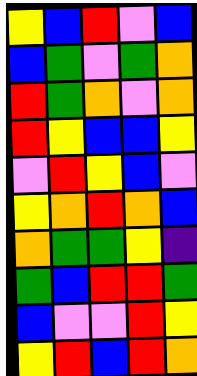[["yellow", "blue", "red", "violet", "blue"], ["blue", "green", "violet", "green", "orange"], ["red", "green", "orange", "violet", "orange"], ["red", "yellow", "blue", "blue", "yellow"], ["violet", "red", "yellow", "blue", "violet"], ["yellow", "orange", "red", "orange", "blue"], ["orange", "green", "green", "yellow", "indigo"], ["green", "blue", "red", "red", "green"], ["blue", "violet", "violet", "red", "yellow"], ["yellow", "red", "blue", "red", "orange"]]